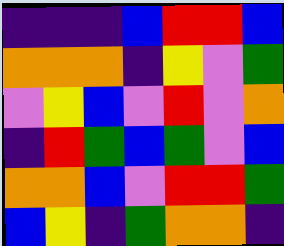[["indigo", "indigo", "indigo", "blue", "red", "red", "blue"], ["orange", "orange", "orange", "indigo", "yellow", "violet", "green"], ["violet", "yellow", "blue", "violet", "red", "violet", "orange"], ["indigo", "red", "green", "blue", "green", "violet", "blue"], ["orange", "orange", "blue", "violet", "red", "red", "green"], ["blue", "yellow", "indigo", "green", "orange", "orange", "indigo"]]